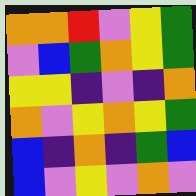[["orange", "orange", "red", "violet", "yellow", "green"], ["violet", "blue", "green", "orange", "yellow", "green"], ["yellow", "yellow", "indigo", "violet", "indigo", "orange"], ["orange", "violet", "yellow", "orange", "yellow", "green"], ["blue", "indigo", "orange", "indigo", "green", "blue"], ["blue", "violet", "yellow", "violet", "orange", "violet"]]